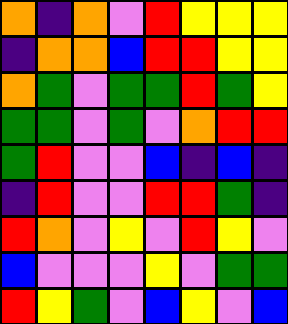[["orange", "indigo", "orange", "violet", "red", "yellow", "yellow", "yellow"], ["indigo", "orange", "orange", "blue", "red", "red", "yellow", "yellow"], ["orange", "green", "violet", "green", "green", "red", "green", "yellow"], ["green", "green", "violet", "green", "violet", "orange", "red", "red"], ["green", "red", "violet", "violet", "blue", "indigo", "blue", "indigo"], ["indigo", "red", "violet", "violet", "red", "red", "green", "indigo"], ["red", "orange", "violet", "yellow", "violet", "red", "yellow", "violet"], ["blue", "violet", "violet", "violet", "yellow", "violet", "green", "green"], ["red", "yellow", "green", "violet", "blue", "yellow", "violet", "blue"]]